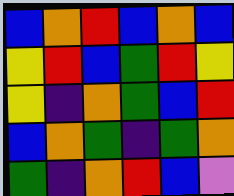[["blue", "orange", "red", "blue", "orange", "blue"], ["yellow", "red", "blue", "green", "red", "yellow"], ["yellow", "indigo", "orange", "green", "blue", "red"], ["blue", "orange", "green", "indigo", "green", "orange"], ["green", "indigo", "orange", "red", "blue", "violet"]]